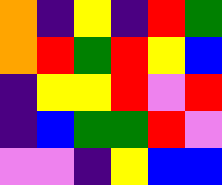[["orange", "indigo", "yellow", "indigo", "red", "green"], ["orange", "red", "green", "red", "yellow", "blue"], ["indigo", "yellow", "yellow", "red", "violet", "red"], ["indigo", "blue", "green", "green", "red", "violet"], ["violet", "violet", "indigo", "yellow", "blue", "blue"]]